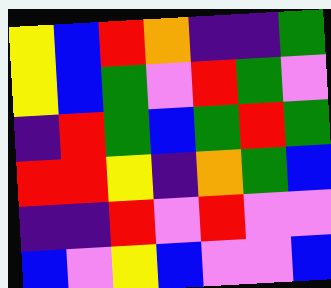[["yellow", "blue", "red", "orange", "indigo", "indigo", "green"], ["yellow", "blue", "green", "violet", "red", "green", "violet"], ["indigo", "red", "green", "blue", "green", "red", "green"], ["red", "red", "yellow", "indigo", "orange", "green", "blue"], ["indigo", "indigo", "red", "violet", "red", "violet", "violet"], ["blue", "violet", "yellow", "blue", "violet", "violet", "blue"]]